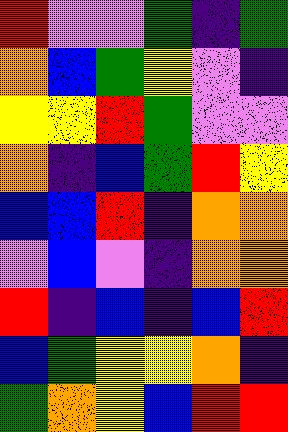[["red", "violet", "violet", "green", "indigo", "green"], ["orange", "blue", "green", "yellow", "violet", "indigo"], ["yellow", "yellow", "red", "green", "violet", "violet"], ["orange", "indigo", "blue", "green", "red", "yellow"], ["blue", "blue", "red", "indigo", "orange", "orange"], ["violet", "blue", "violet", "indigo", "orange", "orange"], ["red", "indigo", "blue", "indigo", "blue", "red"], ["blue", "green", "yellow", "yellow", "orange", "indigo"], ["green", "orange", "yellow", "blue", "red", "red"]]